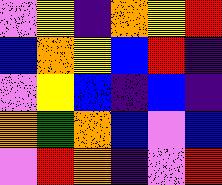[["violet", "yellow", "indigo", "orange", "yellow", "red"], ["blue", "orange", "yellow", "blue", "red", "indigo"], ["violet", "yellow", "blue", "indigo", "blue", "indigo"], ["orange", "green", "orange", "blue", "violet", "blue"], ["violet", "red", "orange", "indigo", "violet", "red"]]